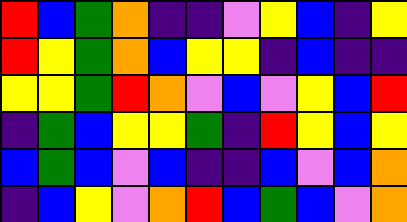[["red", "blue", "green", "orange", "indigo", "indigo", "violet", "yellow", "blue", "indigo", "yellow"], ["red", "yellow", "green", "orange", "blue", "yellow", "yellow", "indigo", "blue", "indigo", "indigo"], ["yellow", "yellow", "green", "red", "orange", "violet", "blue", "violet", "yellow", "blue", "red"], ["indigo", "green", "blue", "yellow", "yellow", "green", "indigo", "red", "yellow", "blue", "yellow"], ["blue", "green", "blue", "violet", "blue", "indigo", "indigo", "blue", "violet", "blue", "orange"], ["indigo", "blue", "yellow", "violet", "orange", "red", "blue", "green", "blue", "violet", "orange"]]